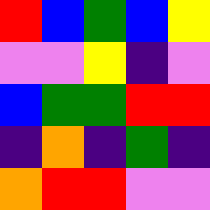[["red", "blue", "green", "blue", "yellow"], ["violet", "violet", "yellow", "indigo", "violet"], ["blue", "green", "green", "red", "red"], ["indigo", "orange", "indigo", "green", "indigo"], ["orange", "red", "red", "violet", "violet"]]